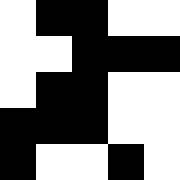[["white", "black", "black", "white", "white"], ["white", "white", "black", "black", "black"], ["white", "black", "black", "white", "white"], ["black", "black", "black", "white", "white"], ["black", "white", "white", "black", "white"]]